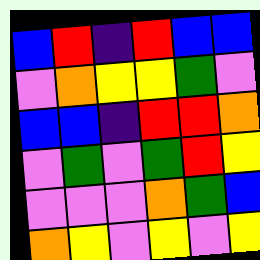[["blue", "red", "indigo", "red", "blue", "blue"], ["violet", "orange", "yellow", "yellow", "green", "violet"], ["blue", "blue", "indigo", "red", "red", "orange"], ["violet", "green", "violet", "green", "red", "yellow"], ["violet", "violet", "violet", "orange", "green", "blue"], ["orange", "yellow", "violet", "yellow", "violet", "yellow"]]